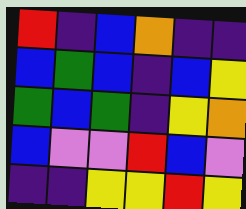[["red", "indigo", "blue", "orange", "indigo", "indigo"], ["blue", "green", "blue", "indigo", "blue", "yellow"], ["green", "blue", "green", "indigo", "yellow", "orange"], ["blue", "violet", "violet", "red", "blue", "violet"], ["indigo", "indigo", "yellow", "yellow", "red", "yellow"]]